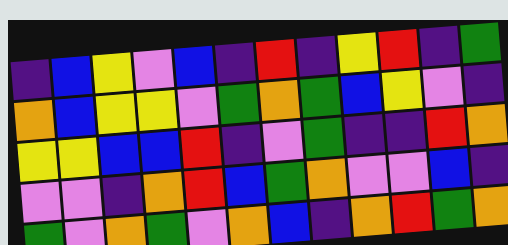[["indigo", "blue", "yellow", "violet", "blue", "indigo", "red", "indigo", "yellow", "red", "indigo", "green"], ["orange", "blue", "yellow", "yellow", "violet", "green", "orange", "green", "blue", "yellow", "violet", "indigo"], ["yellow", "yellow", "blue", "blue", "red", "indigo", "violet", "green", "indigo", "indigo", "red", "orange"], ["violet", "violet", "indigo", "orange", "red", "blue", "green", "orange", "violet", "violet", "blue", "indigo"], ["green", "violet", "orange", "green", "violet", "orange", "blue", "indigo", "orange", "red", "green", "orange"]]